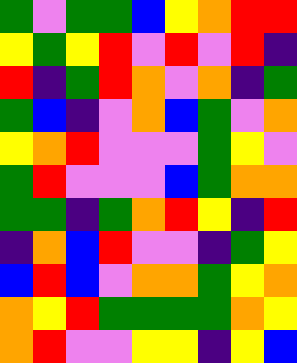[["green", "violet", "green", "green", "blue", "yellow", "orange", "red", "red"], ["yellow", "green", "yellow", "red", "violet", "red", "violet", "red", "indigo"], ["red", "indigo", "green", "red", "orange", "violet", "orange", "indigo", "green"], ["green", "blue", "indigo", "violet", "orange", "blue", "green", "violet", "orange"], ["yellow", "orange", "red", "violet", "violet", "violet", "green", "yellow", "violet"], ["green", "red", "violet", "violet", "violet", "blue", "green", "orange", "orange"], ["green", "green", "indigo", "green", "orange", "red", "yellow", "indigo", "red"], ["indigo", "orange", "blue", "red", "violet", "violet", "indigo", "green", "yellow"], ["blue", "red", "blue", "violet", "orange", "orange", "green", "yellow", "orange"], ["orange", "yellow", "red", "green", "green", "green", "green", "orange", "yellow"], ["orange", "red", "violet", "violet", "yellow", "yellow", "indigo", "yellow", "blue"]]